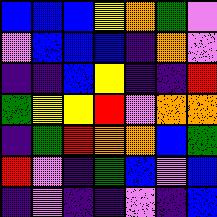[["blue", "blue", "blue", "yellow", "orange", "green", "violet"], ["violet", "blue", "blue", "blue", "indigo", "orange", "violet"], ["indigo", "indigo", "blue", "yellow", "indigo", "indigo", "red"], ["green", "yellow", "yellow", "red", "violet", "orange", "orange"], ["indigo", "green", "red", "orange", "orange", "blue", "green"], ["red", "violet", "indigo", "green", "blue", "violet", "blue"], ["indigo", "violet", "indigo", "indigo", "violet", "indigo", "blue"]]